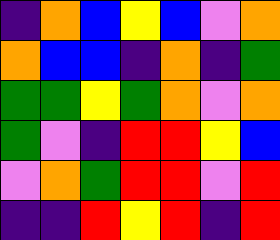[["indigo", "orange", "blue", "yellow", "blue", "violet", "orange"], ["orange", "blue", "blue", "indigo", "orange", "indigo", "green"], ["green", "green", "yellow", "green", "orange", "violet", "orange"], ["green", "violet", "indigo", "red", "red", "yellow", "blue"], ["violet", "orange", "green", "red", "red", "violet", "red"], ["indigo", "indigo", "red", "yellow", "red", "indigo", "red"]]